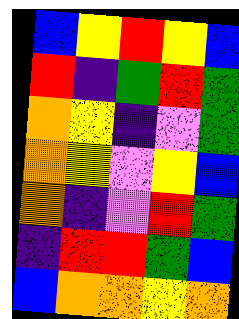[["blue", "yellow", "red", "yellow", "blue"], ["red", "indigo", "green", "red", "green"], ["orange", "yellow", "indigo", "violet", "green"], ["orange", "yellow", "violet", "yellow", "blue"], ["orange", "indigo", "violet", "red", "green"], ["indigo", "red", "red", "green", "blue"], ["blue", "orange", "orange", "yellow", "orange"]]